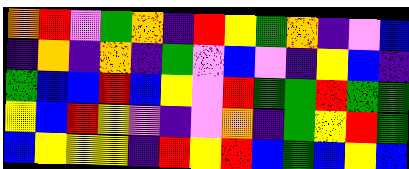[["orange", "red", "violet", "green", "orange", "indigo", "red", "yellow", "green", "orange", "indigo", "violet", "blue"], ["indigo", "orange", "indigo", "orange", "indigo", "green", "violet", "blue", "violet", "indigo", "yellow", "blue", "indigo"], ["green", "blue", "blue", "red", "blue", "yellow", "violet", "red", "green", "green", "red", "green", "green"], ["yellow", "blue", "red", "yellow", "violet", "indigo", "violet", "orange", "indigo", "green", "yellow", "red", "green"], ["blue", "yellow", "yellow", "yellow", "indigo", "red", "yellow", "red", "blue", "green", "blue", "yellow", "blue"]]